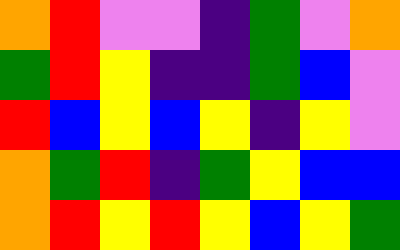[["orange", "red", "violet", "violet", "indigo", "green", "violet", "orange"], ["green", "red", "yellow", "indigo", "indigo", "green", "blue", "violet"], ["red", "blue", "yellow", "blue", "yellow", "indigo", "yellow", "violet"], ["orange", "green", "red", "indigo", "green", "yellow", "blue", "blue"], ["orange", "red", "yellow", "red", "yellow", "blue", "yellow", "green"]]